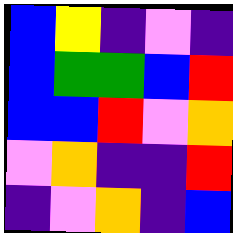[["blue", "yellow", "indigo", "violet", "indigo"], ["blue", "green", "green", "blue", "red"], ["blue", "blue", "red", "violet", "orange"], ["violet", "orange", "indigo", "indigo", "red"], ["indigo", "violet", "orange", "indigo", "blue"]]